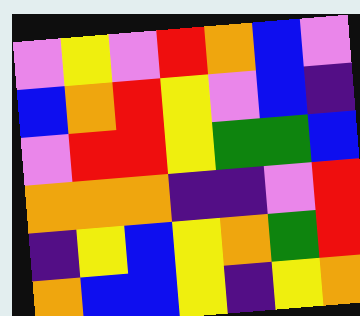[["violet", "yellow", "violet", "red", "orange", "blue", "violet"], ["blue", "orange", "red", "yellow", "violet", "blue", "indigo"], ["violet", "red", "red", "yellow", "green", "green", "blue"], ["orange", "orange", "orange", "indigo", "indigo", "violet", "red"], ["indigo", "yellow", "blue", "yellow", "orange", "green", "red"], ["orange", "blue", "blue", "yellow", "indigo", "yellow", "orange"]]